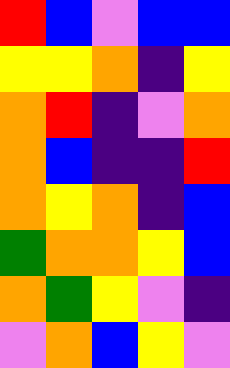[["red", "blue", "violet", "blue", "blue"], ["yellow", "yellow", "orange", "indigo", "yellow"], ["orange", "red", "indigo", "violet", "orange"], ["orange", "blue", "indigo", "indigo", "red"], ["orange", "yellow", "orange", "indigo", "blue"], ["green", "orange", "orange", "yellow", "blue"], ["orange", "green", "yellow", "violet", "indigo"], ["violet", "orange", "blue", "yellow", "violet"]]